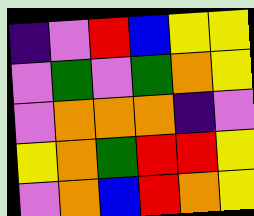[["indigo", "violet", "red", "blue", "yellow", "yellow"], ["violet", "green", "violet", "green", "orange", "yellow"], ["violet", "orange", "orange", "orange", "indigo", "violet"], ["yellow", "orange", "green", "red", "red", "yellow"], ["violet", "orange", "blue", "red", "orange", "yellow"]]